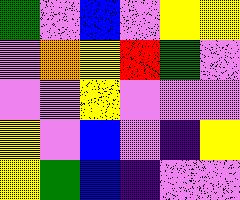[["green", "violet", "blue", "violet", "yellow", "yellow"], ["violet", "orange", "yellow", "red", "green", "violet"], ["violet", "violet", "yellow", "violet", "violet", "violet"], ["yellow", "violet", "blue", "violet", "indigo", "yellow"], ["yellow", "green", "blue", "indigo", "violet", "violet"]]